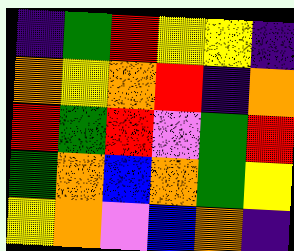[["indigo", "green", "red", "yellow", "yellow", "indigo"], ["orange", "yellow", "orange", "red", "indigo", "orange"], ["red", "green", "red", "violet", "green", "red"], ["green", "orange", "blue", "orange", "green", "yellow"], ["yellow", "orange", "violet", "blue", "orange", "indigo"]]